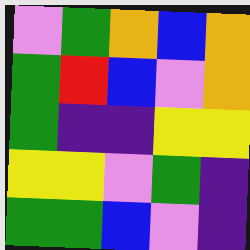[["violet", "green", "orange", "blue", "orange"], ["green", "red", "blue", "violet", "orange"], ["green", "indigo", "indigo", "yellow", "yellow"], ["yellow", "yellow", "violet", "green", "indigo"], ["green", "green", "blue", "violet", "indigo"]]